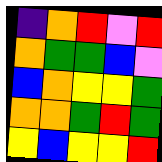[["indigo", "orange", "red", "violet", "red"], ["orange", "green", "green", "blue", "violet"], ["blue", "orange", "yellow", "yellow", "green"], ["orange", "orange", "green", "red", "green"], ["yellow", "blue", "yellow", "yellow", "red"]]